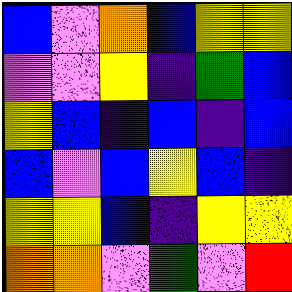[["blue", "violet", "orange", "blue", "yellow", "yellow"], ["violet", "violet", "yellow", "indigo", "green", "blue"], ["yellow", "blue", "indigo", "blue", "indigo", "blue"], ["blue", "violet", "blue", "yellow", "blue", "indigo"], ["yellow", "yellow", "blue", "indigo", "yellow", "yellow"], ["orange", "orange", "violet", "green", "violet", "red"]]